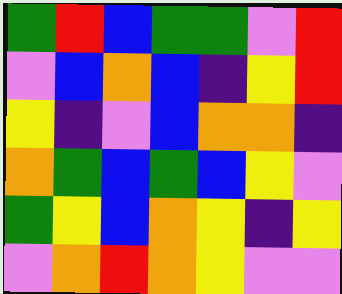[["green", "red", "blue", "green", "green", "violet", "red"], ["violet", "blue", "orange", "blue", "indigo", "yellow", "red"], ["yellow", "indigo", "violet", "blue", "orange", "orange", "indigo"], ["orange", "green", "blue", "green", "blue", "yellow", "violet"], ["green", "yellow", "blue", "orange", "yellow", "indigo", "yellow"], ["violet", "orange", "red", "orange", "yellow", "violet", "violet"]]